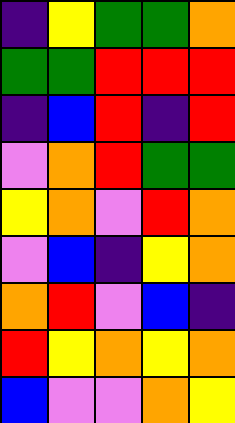[["indigo", "yellow", "green", "green", "orange"], ["green", "green", "red", "red", "red"], ["indigo", "blue", "red", "indigo", "red"], ["violet", "orange", "red", "green", "green"], ["yellow", "orange", "violet", "red", "orange"], ["violet", "blue", "indigo", "yellow", "orange"], ["orange", "red", "violet", "blue", "indigo"], ["red", "yellow", "orange", "yellow", "orange"], ["blue", "violet", "violet", "orange", "yellow"]]